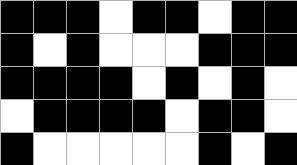[["black", "black", "black", "white", "black", "black", "white", "black", "black"], ["black", "white", "black", "white", "white", "white", "black", "black", "black"], ["black", "black", "black", "black", "white", "black", "white", "black", "white"], ["white", "black", "black", "black", "black", "white", "black", "black", "white"], ["black", "white", "white", "white", "white", "white", "black", "white", "black"]]